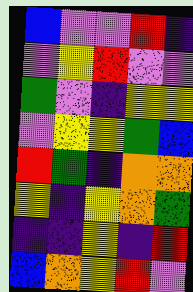[["blue", "violet", "violet", "red", "indigo"], ["violet", "yellow", "red", "violet", "violet"], ["green", "violet", "indigo", "yellow", "yellow"], ["violet", "yellow", "yellow", "green", "blue"], ["red", "green", "indigo", "orange", "orange"], ["yellow", "indigo", "yellow", "orange", "green"], ["indigo", "indigo", "yellow", "indigo", "red"], ["blue", "orange", "yellow", "red", "violet"]]